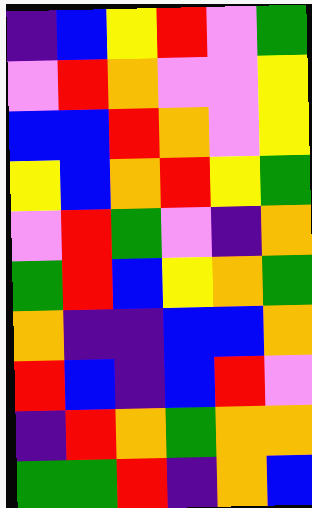[["indigo", "blue", "yellow", "red", "violet", "green"], ["violet", "red", "orange", "violet", "violet", "yellow"], ["blue", "blue", "red", "orange", "violet", "yellow"], ["yellow", "blue", "orange", "red", "yellow", "green"], ["violet", "red", "green", "violet", "indigo", "orange"], ["green", "red", "blue", "yellow", "orange", "green"], ["orange", "indigo", "indigo", "blue", "blue", "orange"], ["red", "blue", "indigo", "blue", "red", "violet"], ["indigo", "red", "orange", "green", "orange", "orange"], ["green", "green", "red", "indigo", "orange", "blue"]]